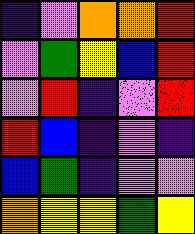[["indigo", "violet", "orange", "orange", "red"], ["violet", "green", "yellow", "blue", "red"], ["violet", "red", "indigo", "violet", "red"], ["red", "blue", "indigo", "violet", "indigo"], ["blue", "green", "indigo", "violet", "violet"], ["orange", "yellow", "yellow", "green", "yellow"]]